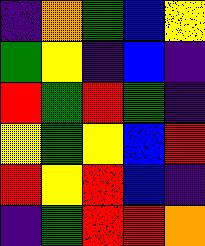[["indigo", "orange", "green", "blue", "yellow"], ["green", "yellow", "indigo", "blue", "indigo"], ["red", "green", "red", "green", "indigo"], ["yellow", "green", "yellow", "blue", "red"], ["red", "yellow", "red", "blue", "indigo"], ["indigo", "green", "red", "red", "orange"]]